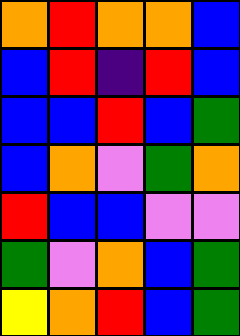[["orange", "red", "orange", "orange", "blue"], ["blue", "red", "indigo", "red", "blue"], ["blue", "blue", "red", "blue", "green"], ["blue", "orange", "violet", "green", "orange"], ["red", "blue", "blue", "violet", "violet"], ["green", "violet", "orange", "blue", "green"], ["yellow", "orange", "red", "blue", "green"]]